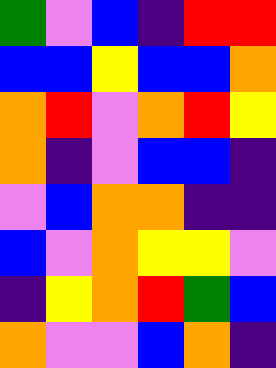[["green", "violet", "blue", "indigo", "red", "red"], ["blue", "blue", "yellow", "blue", "blue", "orange"], ["orange", "red", "violet", "orange", "red", "yellow"], ["orange", "indigo", "violet", "blue", "blue", "indigo"], ["violet", "blue", "orange", "orange", "indigo", "indigo"], ["blue", "violet", "orange", "yellow", "yellow", "violet"], ["indigo", "yellow", "orange", "red", "green", "blue"], ["orange", "violet", "violet", "blue", "orange", "indigo"]]